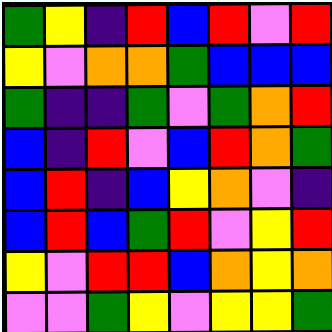[["green", "yellow", "indigo", "red", "blue", "red", "violet", "red"], ["yellow", "violet", "orange", "orange", "green", "blue", "blue", "blue"], ["green", "indigo", "indigo", "green", "violet", "green", "orange", "red"], ["blue", "indigo", "red", "violet", "blue", "red", "orange", "green"], ["blue", "red", "indigo", "blue", "yellow", "orange", "violet", "indigo"], ["blue", "red", "blue", "green", "red", "violet", "yellow", "red"], ["yellow", "violet", "red", "red", "blue", "orange", "yellow", "orange"], ["violet", "violet", "green", "yellow", "violet", "yellow", "yellow", "green"]]